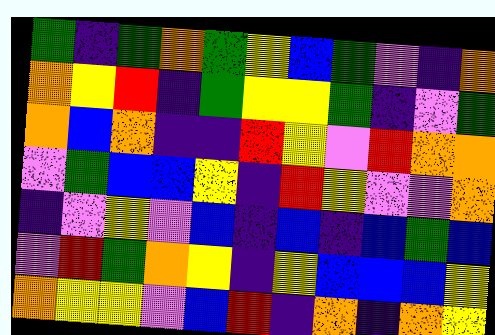[["green", "indigo", "green", "orange", "green", "yellow", "blue", "green", "violet", "indigo", "orange"], ["orange", "yellow", "red", "indigo", "green", "yellow", "yellow", "green", "indigo", "violet", "green"], ["orange", "blue", "orange", "indigo", "indigo", "red", "yellow", "violet", "red", "orange", "orange"], ["violet", "green", "blue", "blue", "yellow", "indigo", "red", "yellow", "violet", "violet", "orange"], ["indigo", "violet", "yellow", "violet", "blue", "indigo", "blue", "indigo", "blue", "green", "blue"], ["violet", "red", "green", "orange", "yellow", "indigo", "yellow", "blue", "blue", "blue", "yellow"], ["orange", "yellow", "yellow", "violet", "blue", "red", "indigo", "orange", "indigo", "orange", "yellow"]]